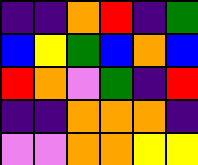[["indigo", "indigo", "orange", "red", "indigo", "green"], ["blue", "yellow", "green", "blue", "orange", "blue"], ["red", "orange", "violet", "green", "indigo", "red"], ["indigo", "indigo", "orange", "orange", "orange", "indigo"], ["violet", "violet", "orange", "orange", "yellow", "yellow"]]